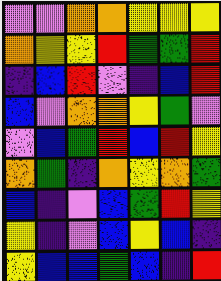[["violet", "violet", "orange", "orange", "yellow", "yellow", "yellow"], ["orange", "yellow", "yellow", "red", "green", "green", "red"], ["indigo", "blue", "red", "violet", "indigo", "blue", "red"], ["blue", "violet", "orange", "orange", "yellow", "green", "violet"], ["violet", "blue", "green", "red", "blue", "red", "yellow"], ["orange", "green", "indigo", "orange", "yellow", "orange", "green"], ["blue", "indigo", "violet", "blue", "green", "red", "yellow"], ["yellow", "indigo", "violet", "blue", "yellow", "blue", "indigo"], ["yellow", "blue", "blue", "green", "blue", "indigo", "red"]]